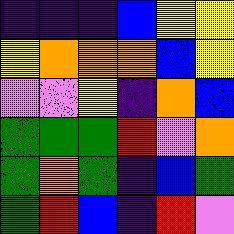[["indigo", "indigo", "indigo", "blue", "yellow", "yellow"], ["yellow", "orange", "orange", "orange", "blue", "yellow"], ["violet", "violet", "yellow", "indigo", "orange", "blue"], ["green", "green", "green", "red", "violet", "orange"], ["green", "orange", "green", "indigo", "blue", "green"], ["green", "red", "blue", "indigo", "red", "violet"]]